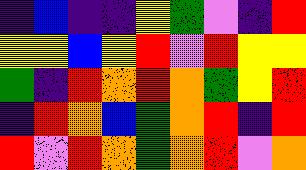[["indigo", "blue", "indigo", "indigo", "yellow", "green", "violet", "indigo", "red"], ["yellow", "yellow", "blue", "yellow", "red", "violet", "red", "yellow", "yellow"], ["green", "indigo", "red", "orange", "red", "orange", "green", "yellow", "red"], ["indigo", "red", "orange", "blue", "green", "orange", "red", "indigo", "red"], ["red", "violet", "red", "orange", "green", "orange", "red", "violet", "orange"]]